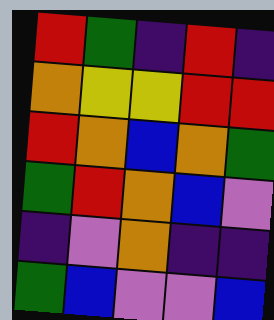[["red", "green", "indigo", "red", "indigo"], ["orange", "yellow", "yellow", "red", "red"], ["red", "orange", "blue", "orange", "green"], ["green", "red", "orange", "blue", "violet"], ["indigo", "violet", "orange", "indigo", "indigo"], ["green", "blue", "violet", "violet", "blue"]]